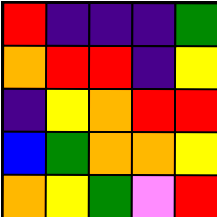[["red", "indigo", "indigo", "indigo", "green"], ["orange", "red", "red", "indigo", "yellow"], ["indigo", "yellow", "orange", "red", "red"], ["blue", "green", "orange", "orange", "yellow"], ["orange", "yellow", "green", "violet", "red"]]